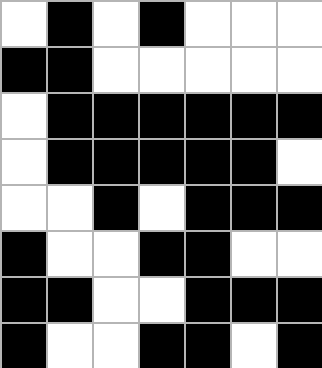[["white", "black", "white", "black", "white", "white", "white"], ["black", "black", "white", "white", "white", "white", "white"], ["white", "black", "black", "black", "black", "black", "black"], ["white", "black", "black", "black", "black", "black", "white"], ["white", "white", "black", "white", "black", "black", "black"], ["black", "white", "white", "black", "black", "white", "white"], ["black", "black", "white", "white", "black", "black", "black"], ["black", "white", "white", "black", "black", "white", "black"]]